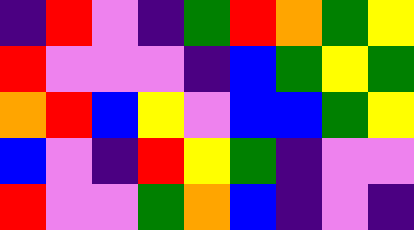[["indigo", "red", "violet", "indigo", "green", "red", "orange", "green", "yellow"], ["red", "violet", "violet", "violet", "indigo", "blue", "green", "yellow", "green"], ["orange", "red", "blue", "yellow", "violet", "blue", "blue", "green", "yellow"], ["blue", "violet", "indigo", "red", "yellow", "green", "indigo", "violet", "violet"], ["red", "violet", "violet", "green", "orange", "blue", "indigo", "violet", "indigo"]]